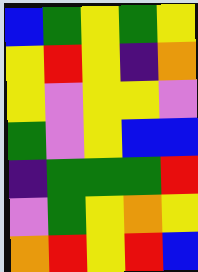[["blue", "green", "yellow", "green", "yellow"], ["yellow", "red", "yellow", "indigo", "orange"], ["yellow", "violet", "yellow", "yellow", "violet"], ["green", "violet", "yellow", "blue", "blue"], ["indigo", "green", "green", "green", "red"], ["violet", "green", "yellow", "orange", "yellow"], ["orange", "red", "yellow", "red", "blue"]]